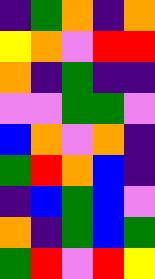[["indigo", "green", "orange", "indigo", "orange"], ["yellow", "orange", "violet", "red", "red"], ["orange", "indigo", "green", "indigo", "indigo"], ["violet", "violet", "green", "green", "violet"], ["blue", "orange", "violet", "orange", "indigo"], ["green", "red", "orange", "blue", "indigo"], ["indigo", "blue", "green", "blue", "violet"], ["orange", "indigo", "green", "blue", "green"], ["green", "red", "violet", "red", "yellow"]]